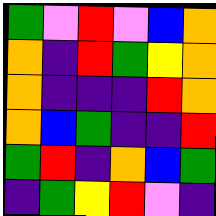[["green", "violet", "red", "violet", "blue", "orange"], ["orange", "indigo", "red", "green", "yellow", "orange"], ["orange", "indigo", "indigo", "indigo", "red", "orange"], ["orange", "blue", "green", "indigo", "indigo", "red"], ["green", "red", "indigo", "orange", "blue", "green"], ["indigo", "green", "yellow", "red", "violet", "indigo"]]